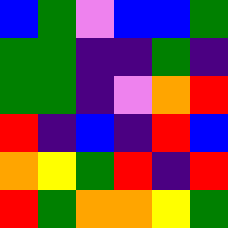[["blue", "green", "violet", "blue", "blue", "green"], ["green", "green", "indigo", "indigo", "green", "indigo"], ["green", "green", "indigo", "violet", "orange", "red"], ["red", "indigo", "blue", "indigo", "red", "blue"], ["orange", "yellow", "green", "red", "indigo", "red"], ["red", "green", "orange", "orange", "yellow", "green"]]